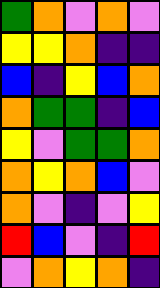[["green", "orange", "violet", "orange", "violet"], ["yellow", "yellow", "orange", "indigo", "indigo"], ["blue", "indigo", "yellow", "blue", "orange"], ["orange", "green", "green", "indigo", "blue"], ["yellow", "violet", "green", "green", "orange"], ["orange", "yellow", "orange", "blue", "violet"], ["orange", "violet", "indigo", "violet", "yellow"], ["red", "blue", "violet", "indigo", "red"], ["violet", "orange", "yellow", "orange", "indigo"]]